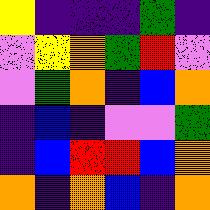[["yellow", "indigo", "indigo", "indigo", "green", "indigo"], ["violet", "yellow", "orange", "green", "red", "violet"], ["violet", "green", "orange", "indigo", "blue", "orange"], ["indigo", "blue", "indigo", "violet", "violet", "green"], ["indigo", "blue", "red", "red", "blue", "orange"], ["orange", "indigo", "orange", "blue", "indigo", "orange"]]